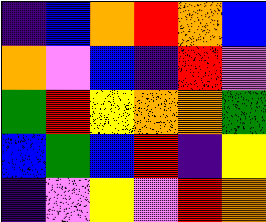[["indigo", "blue", "orange", "red", "orange", "blue"], ["orange", "violet", "blue", "indigo", "red", "violet"], ["green", "red", "yellow", "orange", "orange", "green"], ["blue", "green", "blue", "red", "indigo", "yellow"], ["indigo", "violet", "yellow", "violet", "red", "orange"]]